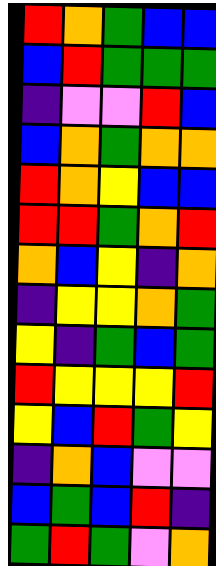[["red", "orange", "green", "blue", "blue"], ["blue", "red", "green", "green", "green"], ["indigo", "violet", "violet", "red", "blue"], ["blue", "orange", "green", "orange", "orange"], ["red", "orange", "yellow", "blue", "blue"], ["red", "red", "green", "orange", "red"], ["orange", "blue", "yellow", "indigo", "orange"], ["indigo", "yellow", "yellow", "orange", "green"], ["yellow", "indigo", "green", "blue", "green"], ["red", "yellow", "yellow", "yellow", "red"], ["yellow", "blue", "red", "green", "yellow"], ["indigo", "orange", "blue", "violet", "violet"], ["blue", "green", "blue", "red", "indigo"], ["green", "red", "green", "violet", "orange"]]